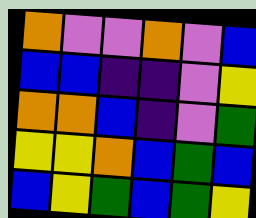[["orange", "violet", "violet", "orange", "violet", "blue"], ["blue", "blue", "indigo", "indigo", "violet", "yellow"], ["orange", "orange", "blue", "indigo", "violet", "green"], ["yellow", "yellow", "orange", "blue", "green", "blue"], ["blue", "yellow", "green", "blue", "green", "yellow"]]